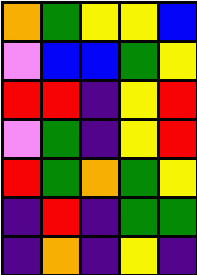[["orange", "green", "yellow", "yellow", "blue"], ["violet", "blue", "blue", "green", "yellow"], ["red", "red", "indigo", "yellow", "red"], ["violet", "green", "indigo", "yellow", "red"], ["red", "green", "orange", "green", "yellow"], ["indigo", "red", "indigo", "green", "green"], ["indigo", "orange", "indigo", "yellow", "indigo"]]